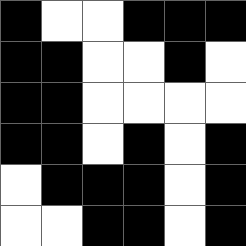[["black", "white", "white", "black", "black", "black"], ["black", "black", "white", "white", "black", "white"], ["black", "black", "white", "white", "white", "white"], ["black", "black", "white", "black", "white", "black"], ["white", "black", "black", "black", "white", "black"], ["white", "white", "black", "black", "white", "black"]]